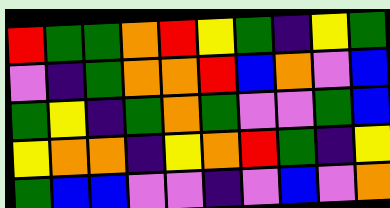[["red", "green", "green", "orange", "red", "yellow", "green", "indigo", "yellow", "green"], ["violet", "indigo", "green", "orange", "orange", "red", "blue", "orange", "violet", "blue"], ["green", "yellow", "indigo", "green", "orange", "green", "violet", "violet", "green", "blue"], ["yellow", "orange", "orange", "indigo", "yellow", "orange", "red", "green", "indigo", "yellow"], ["green", "blue", "blue", "violet", "violet", "indigo", "violet", "blue", "violet", "orange"]]